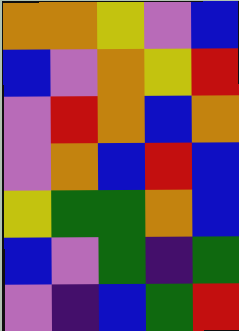[["orange", "orange", "yellow", "violet", "blue"], ["blue", "violet", "orange", "yellow", "red"], ["violet", "red", "orange", "blue", "orange"], ["violet", "orange", "blue", "red", "blue"], ["yellow", "green", "green", "orange", "blue"], ["blue", "violet", "green", "indigo", "green"], ["violet", "indigo", "blue", "green", "red"]]